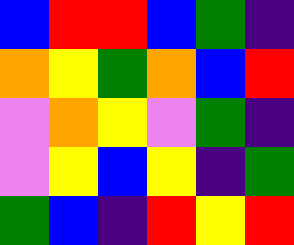[["blue", "red", "red", "blue", "green", "indigo"], ["orange", "yellow", "green", "orange", "blue", "red"], ["violet", "orange", "yellow", "violet", "green", "indigo"], ["violet", "yellow", "blue", "yellow", "indigo", "green"], ["green", "blue", "indigo", "red", "yellow", "red"]]